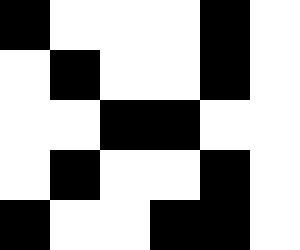[["black", "white", "white", "white", "black", "white"], ["white", "black", "white", "white", "black", "white"], ["white", "white", "black", "black", "white", "white"], ["white", "black", "white", "white", "black", "white"], ["black", "white", "white", "black", "black", "white"]]